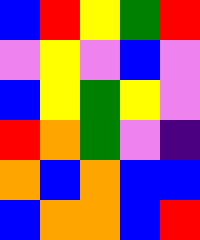[["blue", "red", "yellow", "green", "red"], ["violet", "yellow", "violet", "blue", "violet"], ["blue", "yellow", "green", "yellow", "violet"], ["red", "orange", "green", "violet", "indigo"], ["orange", "blue", "orange", "blue", "blue"], ["blue", "orange", "orange", "blue", "red"]]